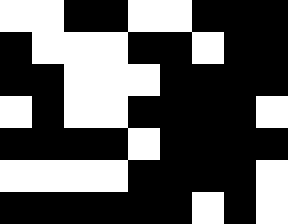[["white", "white", "black", "black", "white", "white", "black", "black", "black"], ["black", "white", "white", "white", "black", "black", "white", "black", "black"], ["black", "black", "white", "white", "white", "black", "black", "black", "black"], ["white", "black", "white", "white", "black", "black", "black", "black", "white"], ["black", "black", "black", "black", "white", "black", "black", "black", "black"], ["white", "white", "white", "white", "black", "black", "black", "black", "white"], ["black", "black", "black", "black", "black", "black", "white", "black", "white"]]